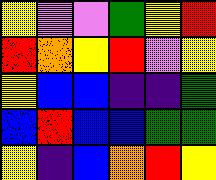[["yellow", "violet", "violet", "green", "yellow", "red"], ["red", "orange", "yellow", "red", "violet", "yellow"], ["yellow", "blue", "blue", "indigo", "indigo", "green"], ["blue", "red", "blue", "blue", "green", "green"], ["yellow", "indigo", "blue", "orange", "red", "yellow"]]